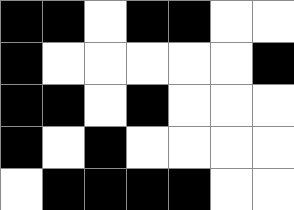[["black", "black", "white", "black", "black", "white", "white"], ["black", "white", "white", "white", "white", "white", "black"], ["black", "black", "white", "black", "white", "white", "white"], ["black", "white", "black", "white", "white", "white", "white"], ["white", "black", "black", "black", "black", "white", "white"]]